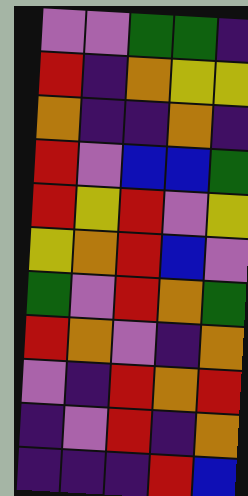[["violet", "violet", "green", "green", "indigo"], ["red", "indigo", "orange", "yellow", "yellow"], ["orange", "indigo", "indigo", "orange", "indigo"], ["red", "violet", "blue", "blue", "green"], ["red", "yellow", "red", "violet", "yellow"], ["yellow", "orange", "red", "blue", "violet"], ["green", "violet", "red", "orange", "green"], ["red", "orange", "violet", "indigo", "orange"], ["violet", "indigo", "red", "orange", "red"], ["indigo", "violet", "red", "indigo", "orange"], ["indigo", "indigo", "indigo", "red", "blue"]]